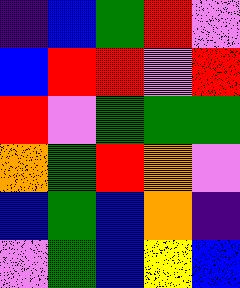[["indigo", "blue", "green", "red", "violet"], ["blue", "red", "red", "violet", "red"], ["red", "violet", "green", "green", "green"], ["orange", "green", "red", "orange", "violet"], ["blue", "green", "blue", "orange", "indigo"], ["violet", "green", "blue", "yellow", "blue"]]